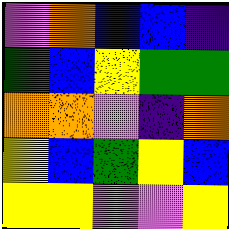[["violet", "orange", "blue", "blue", "indigo"], ["green", "blue", "yellow", "green", "green"], ["orange", "orange", "violet", "indigo", "orange"], ["yellow", "blue", "green", "yellow", "blue"], ["yellow", "yellow", "violet", "violet", "yellow"]]